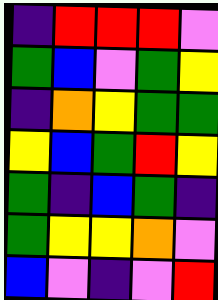[["indigo", "red", "red", "red", "violet"], ["green", "blue", "violet", "green", "yellow"], ["indigo", "orange", "yellow", "green", "green"], ["yellow", "blue", "green", "red", "yellow"], ["green", "indigo", "blue", "green", "indigo"], ["green", "yellow", "yellow", "orange", "violet"], ["blue", "violet", "indigo", "violet", "red"]]